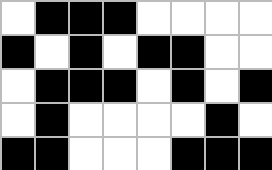[["white", "black", "black", "black", "white", "white", "white", "white"], ["black", "white", "black", "white", "black", "black", "white", "white"], ["white", "black", "black", "black", "white", "black", "white", "black"], ["white", "black", "white", "white", "white", "white", "black", "white"], ["black", "black", "white", "white", "white", "black", "black", "black"]]